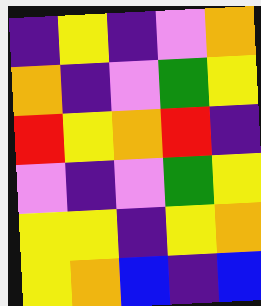[["indigo", "yellow", "indigo", "violet", "orange"], ["orange", "indigo", "violet", "green", "yellow"], ["red", "yellow", "orange", "red", "indigo"], ["violet", "indigo", "violet", "green", "yellow"], ["yellow", "yellow", "indigo", "yellow", "orange"], ["yellow", "orange", "blue", "indigo", "blue"]]